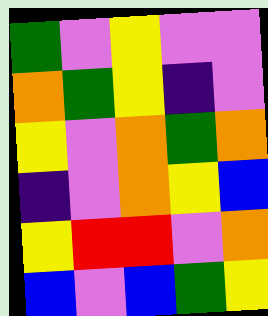[["green", "violet", "yellow", "violet", "violet"], ["orange", "green", "yellow", "indigo", "violet"], ["yellow", "violet", "orange", "green", "orange"], ["indigo", "violet", "orange", "yellow", "blue"], ["yellow", "red", "red", "violet", "orange"], ["blue", "violet", "blue", "green", "yellow"]]